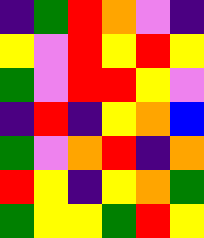[["indigo", "green", "red", "orange", "violet", "indigo"], ["yellow", "violet", "red", "yellow", "red", "yellow"], ["green", "violet", "red", "red", "yellow", "violet"], ["indigo", "red", "indigo", "yellow", "orange", "blue"], ["green", "violet", "orange", "red", "indigo", "orange"], ["red", "yellow", "indigo", "yellow", "orange", "green"], ["green", "yellow", "yellow", "green", "red", "yellow"]]